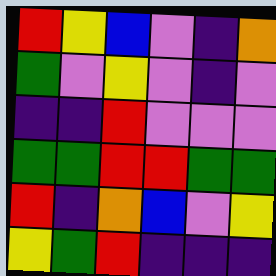[["red", "yellow", "blue", "violet", "indigo", "orange"], ["green", "violet", "yellow", "violet", "indigo", "violet"], ["indigo", "indigo", "red", "violet", "violet", "violet"], ["green", "green", "red", "red", "green", "green"], ["red", "indigo", "orange", "blue", "violet", "yellow"], ["yellow", "green", "red", "indigo", "indigo", "indigo"]]